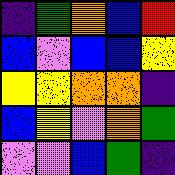[["indigo", "green", "orange", "blue", "red"], ["blue", "violet", "blue", "blue", "yellow"], ["yellow", "yellow", "orange", "orange", "indigo"], ["blue", "yellow", "violet", "orange", "green"], ["violet", "violet", "blue", "green", "indigo"]]